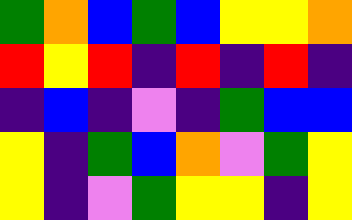[["green", "orange", "blue", "green", "blue", "yellow", "yellow", "orange"], ["red", "yellow", "red", "indigo", "red", "indigo", "red", "indigo"], ["indigo", "blue", "indigo", "violet", "indigo", "green", "blue", "blue"], ["yellow", "indigo", "green", "blue", "orange", "violet", "green", "yellow"], ["yellow", "indigo", "violet", "green", "yellow", "yellow", "indigo", "yellow"]]